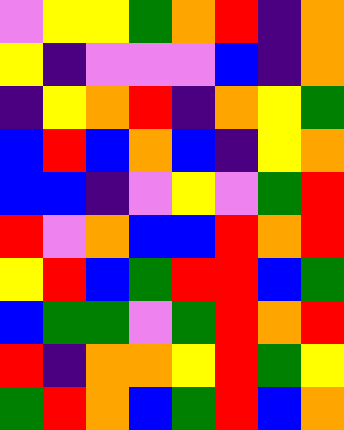[["violet", "yellow", "yellow", "green", "orange", "red", "indigo", "orange"], ["yellow", "indigo", "violet", "violet", "violet", "blue", "indigo", "orange"], ["indigo", "yellow", "orange", "red", "indigo", "orange", "yellow", "green"], ["blue", "red", "blue", "orange", "blue", "indigo", "yellow", "orange"], ["blue", "blue", "indigo", "violet", "yellow", "violet", "green", "red"], ["red", "violet", "orange", "blue", "blue", "red", "orange", "red"], ["yellow", "red", "blue", "green", "red", "red", "blue", "green"], ["blue", "green", "green", "violet", "green", "red", "orange", "red"], ["red", "indigo", "orange", "orange", "yellow", "red", "green", "yellow"], ["green", "red", "orange", "blue", "green", "red", "blue", "orange"]]